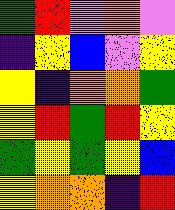[["green", "red", "violet", "orange", "violet"], ["indigo", "yellow", "blue", "violet", "yellow"], ["yellow", "indigo", "orange", "orange", "green"], ["yellow", "red", "green", "red", "yellow"], ["green", "yellow", "green", "yellow", "blue"], ["yellow", "orange", "orange", "indigo", "red"]]